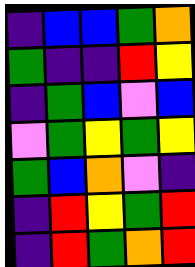[["indigo", "blue", "blue", "green", "orange"], ["green", "indigo", "indigo", "red", "yellow"], ["indigo", "green", "blue", "violet", "blue"], ["violet", "green", "yellow", "green", "yellow"], ["green", "blue", "orange", "violet", "indigo"], ["indigo", "red", "yellow", "green", "red"], ["indigo", "red", "green", "orange", "red"]]